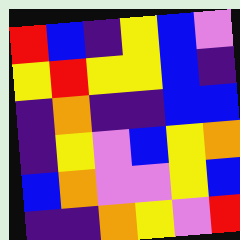[["red", "blue", "indigo", "yellow", "blue", "violet"], ["yellow", "red", "yellow", "yellow", "blue", "indigo"], ["indigo", "orange", "indigo", "indigo", "blue", "blue"], ["indigo", "yellow", "violet", "blue", "yellow", "orange"], ["blue", "orange", "violet", "violet", "yellow", "blue"], ["indigo", "indigo", "orange", "yellow", "violet", "red"]]